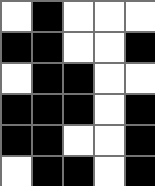[["white", "black", "white", "white", "white"], ["black", "black", "white", "white", "black"], ["white", "black", "black", "white", "white"], ["black", "black", "black", "white", "black"], ["black", "black", "white", "white", "black"], ["white", "black", "black", "white", "black"]]